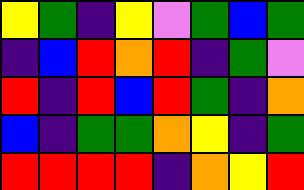[["yellow", "green", "indigo", "yellow", "violet", "green", "blue", "green"], ["indigo", "blue", "red", "orange", "red", "indigo", "green", "violet"], ["red", "indigo", "red", "blue", "red", "green", "indigo", "orange"], ["blue", "indigo", "green", "green", "orange", "yellow", "indigo", "green"], ["red", "red", "red", "red", "indigo", "orange", "yellow", "red"]]